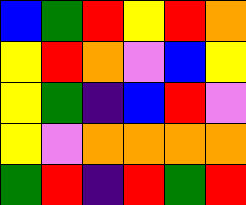[["blue", "green", "red", "yellow", "red", "orange"], ["yellow", "red", "orange", "violet", "blue", "yellow"], ["yellow", "green", "indigo", "blue", "red", "violet"], ["yellow", "violet", "orange", "orange", "orange", "orange"], ["green", "red", "indigo", "red", "green", "red"]]